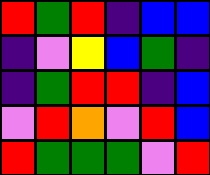[["red", "green", "red", "indigo", "blue", "blue"], ["indigo", "violet", "yellow", "blue", "green", "indigo"], ["indigo", "green", "red", "red", "indigo", "blue"], ["violet", "red", "orange", "violet", "red", "blue"], ["red", "green", "green", "green", "violet", "red"]]